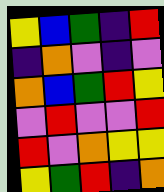[["yellow", "blue", "green", "indigo", "red"], ["indigo", "orange", "violet", "indigo", "violet"], ["orange", "blue", "green", "red", "yellow"], ["violet", "red", "violet", "violet", "red"], ["red", "violet", "orange", "yellow", "yellow"], ["yellow", "green", "red", "indigo", "orange"]]